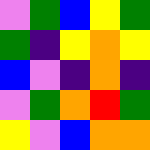[["violet", "green", "blue", "yellow", "green"], ["green", "indigo", "yellow", "orange", "yellow"], ["blue", "violet", "indigo", "orange", "indigo"], ["violet", "green", "orange", "red", "green"], ["yellow", "violet", "blue", "orange", "orange"]]